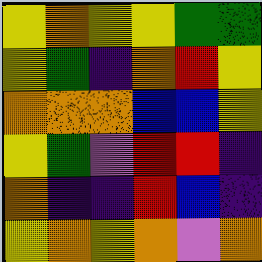[["yellow", "orange", "yellow", "yellow", "green", "green"], ["yellow", "green", "indigo", "orange", "red", "yellow"], ["orange", "orange", "orange", "blue", "blue", "yellow"], ["yellow", "green", "violet", "red", "red", "indigo"], ["orange", "indigo", "indigo", "red", "blue", "indigo"], ["yellow", "orange", "yellow", "orange", "violet", "orange"]]